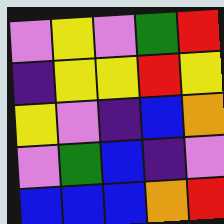[["violet", "yellow", "violet", "green", "red"], ["indigo", "yellow", "yellow", "red", "yellow"], ["yellow", "violet", "indigo", "blue", "orange"], ["violet", "green", "blue", "indigo", "violet"], ["blue", "blue", "blue", "orange", "red"]]